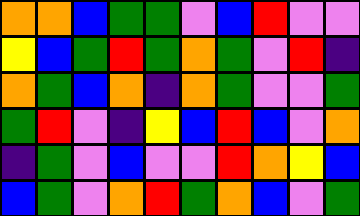[["orange", "orange", "blue", "green", "green", "violet", "blue", "red", "violet", "violet"], ["yellow", "blue", "green", "red", "green", "orange", "green", "violet", "red", "indigo"], ["orange", "green", "blue", "orange", "indigo", "orange", "green", "violet", "violet", "green"], ["green", "red", "violet", "indigo", "yellow", "blue", "red", "blue", "violet", "orange"], ["indigo", "green", "violet", "blue", "violet", "violet", "red", "orange", "yellow", "blue"], ["blue", "green", "violet", "orange", "red", "green", "orange", "blue", "violet", "green"]]